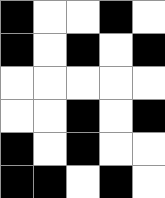[["black", "white", "white", "black", "white"], ["black", "white", "black", "white", "black"], ["white", "white", "white", "white", "white"], ["white", "white", "black", "white", "black"], ["black", "white", "black", "white", "white"], ["black", "black", "white", "black", "white"]]